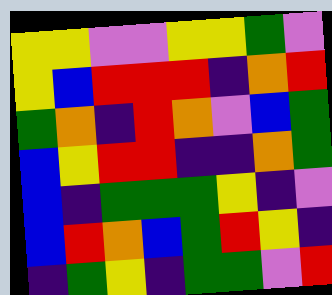[["yellow", "yellow", "violet", "violet", "yellow", "yellow", "green", "violet"], ["yellow", "blue", "red", "red", "red", "indigo", "orange", "red"], ["green", "orange", "indigo", "red", "orange", "violet", "blue", "green"], ["blue", "yellow", "red", "red", "indigo", "indigo", "orange", "green"], ["blue", "indigo", "green", "green", "green", "yellow", "indigo", "violet"], ["blue", "red", "orange", "blue", "green", "red", "yellow", "indigo"], ["indigo", "green", "yellow", "indigo", "green", "green", "violet", "red"]]